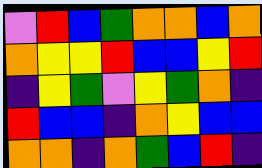[["violet", "red", "blue", "green", "orange", "orange", "blue", "orange"], ["orange", "yellow", "yellow", "red", "blue", "blue", "yellow", "red"], ["indigo", "yellow", "green", "violet", "yellow", "green", "orange", "indigo"], ["red", "blue", "blue", "indigo", "orange", "yellow", "blue", "blue"], ["orange", "orange", "indigo", "orange", "green", "blue", "red", "indigo"]]